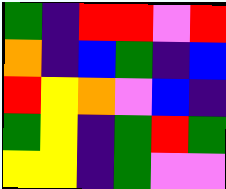[["green", "indigo", "red", "red", "violet", "red"], ["orange", "indigo", "blue", "green", "indigo", "blue"], ["red", "yellow", "orange", "violet", "blue", "indigo"], ["green", "yellow", "indigo", "green", "red", "green"], ["yellow", "yellow", "indigo", "green", "violet", "violet"]]